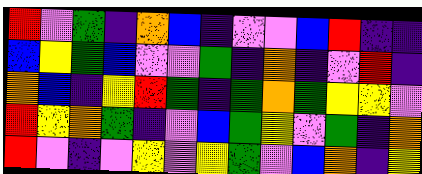[["red", "violet", "green", "indigo", "orange", "blue", "indigo", "violet", "violet", "blue", "red", "indigo", "indigo"], ["blue", "yellow", "green", "blue", "violet", "violet", "green", "indigo", "orange", "indigo", "violet", "red", "indigo"], ["orange", "blue", "indigo", "yellow", "red", "green", "indigo", "green", "orange", "green", "yellow", "yellow", "violet"], ["red", "yellow", "orange", "green", "indigo", "violet", "blue", "green", "yellow", "violet", "green", "indigo", "orange"], ["red", "violet", "indigo", "violet", "yellow", "violet", "yellow", "green", "violet", "blue", "orange", "indigo", "yellow"]]